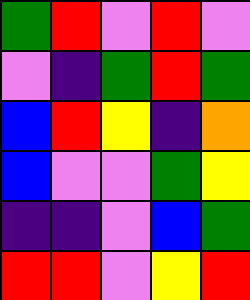[["green", "red", "violet", "red", "violet"], ["violet", "indigo", "green", "red", "green"], ["blue", "red", "yellow", "indigo", "orange"], ["blue", "violet", "violet", "green", "yellow"], ["indigo", "indigo", "violet", "blue", "green"], ["red", "red", "violet", "yellow", "red"]]